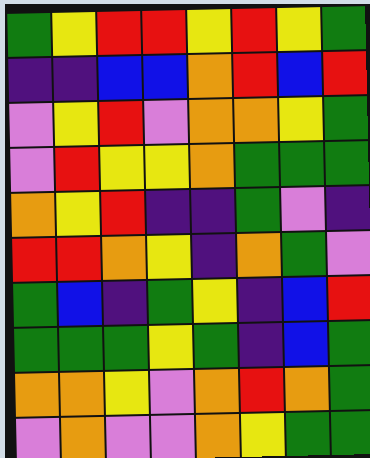[["green", "yellow", "red", "red", "yellow", "red", "yellow", "green"], ["indigo", "indigo", "blue", "blue", "orange", "red", "blue", "red"], ["violet", "yellow", "red", "violet", "orange", "orange", "yellow", "green"], ["violet", "red", "yellow", "yellow", "orange", "green", "green", "green"], ["orange", "yellow", "red", "indigo", "indigo", "green", "violet", "indigo"], ["red", "red", "orange", "yellow", "indigo", "orange", "green", "violet"], ["green", "blue", "indigo", "green", "yellow", "indigo", "blue", "red"], ["green", "green", "green", "yellow", "green", "indigo", "blue", "green"], ["orange", "orange", "yellow", "violet", "orange", "red", "orange", "green"], ["violet", "orange", "violet", "violet", "orange", "yellow", "green", "green"]]